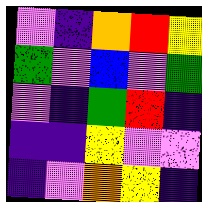[["violet", "indigo", "orange", "red", "yellow"], ["green", "violet", "blue", "violet", "green"], ["violet", "indigo", "green", "red", "indigo"], ["indigo", "indigo", "yellow", "violet", "violet"], ["indigo", "violet", "orange", "yellow", "indigo"]]